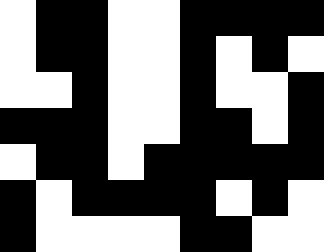[["white", "black", "black", "white", "white", "black", "black", "black", "black"], ["white", "black", "black", "white", "white", "black", "white", "black", "white"], ["white", "white", "black", "white", "white", "black", "white", "white", "black"], ["black", "black", "black", "white", "white", "black", "black", "white", "black"], ["white", "black", "black", "white", "black", "black", "black", "black", "black"], ["black", "white", "black", "black", "black", "black", "white", "black", "white"], ["black", "white", "white", "white", "white", "black", "black", "white", "white"]]